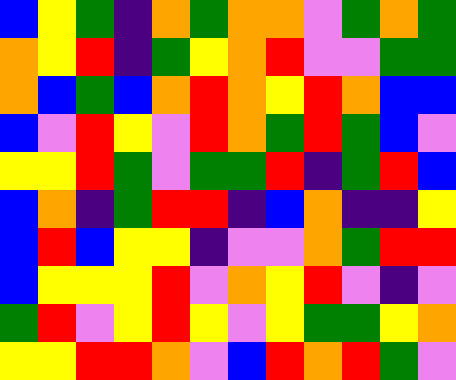[["blue", "yellow", "green", "indigo", "orange", "green", "orange", "orange", "violet", "green", "orange", "green"], ["orange", "yellow", "red", "indigo", "green", "yellow", "orange", "red", "violet", "violet", "green", "green"], ["orange", "blue", "green", "blue", "orange", "red", "orange", "yellow", "red", "orange", "blue", "blue"], ["blue", "violet", "red", "yellow", "violet", "red", "orange", "green", "red", "green", "blue", "violet"], ["yellow", "yellow", "red", "green", "violet", "green", "green", "red", "indigo", "green", "red", "blue"], ["blue", "orange", "indigo", "green", "red", "red", "indigo", "blue", "orange", "indigo", "indigo", "yellow"], ["blue", "red", "blue", "yellow", "yellow", "indigo", "violet", "violet", "orange", "green", "red", "red"], ["blue", "yellow", "yellow", "yellow", "red", "violet", "orange", "yellow", "red", "violet", "indigo", "violet"], ["green", "red", "violet", "yellow", "red", "yellow", "violet", "yellow", "green", "green", "yellow", "orange"], ["yellow", "yellow", "red", "red", "orange", "violet", "blue", "red", "orange", "red", "green", "violet"]]